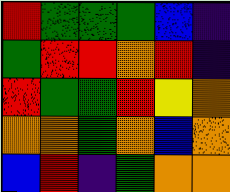[["red", "green", "green", "green", "blue", "indigo"], ["green", "red", "red", "orange", "red", "indigo"], ["red", "green", "green", "red", "yellow", "orange"], ["orange", "orange", "green", "orange", "blue", "orange"], ["blue", "red", "indigo", "green", "orange", "orange"]]